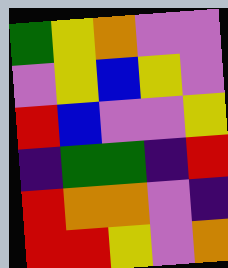[["green", "yellow", "orange", "violet", "violet"], ["violet", "yellow", "blue", "yellow", "violet"], ["red", "blue", "violet", "violet", "yellow"], ["indigo", "green", "green", "indigo", "red"], ["red", "orange", "orange", "violet", "indigo"], ["red", "red", "yellow", "violet", "orange"]]